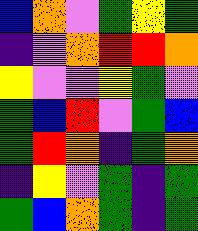[["blue", "orange", "violet", "green", "yellow", "green"], ["indigo", "violet", "orange", "red", "red", "orange"], ["yellow", "violet", "violet", "yellow", "green", "violet"], ["green", "blue", "red", "violet", "green", "blue"], ["green", "red", "orange", "indigo", "green", "orange"], ["indigo", "yellow", "violet", "green", "indigo", "green"], ["green", "blue", "orange", "green", "indigo", "green"]]